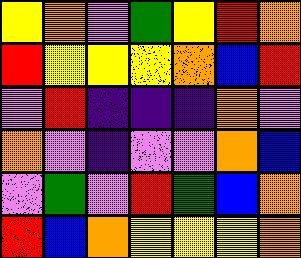[["yellow", "orange", "violet", "green", "yellow", "red", "orange"], ["red", "yellow", "yellow", "yellow", "orange", "blue", "red"], ["violet", "red", "indigo", "indigo", "indigo", "orange", "violet"], ["orange", "violet", "indigo", "violet", "violet", "orange", "blue"], ["violet", "green", "violet", "red", "green", "blue", "orange"], ["red", "blue", "orange", "yellow", "yellow", "yellow", "orange"]]